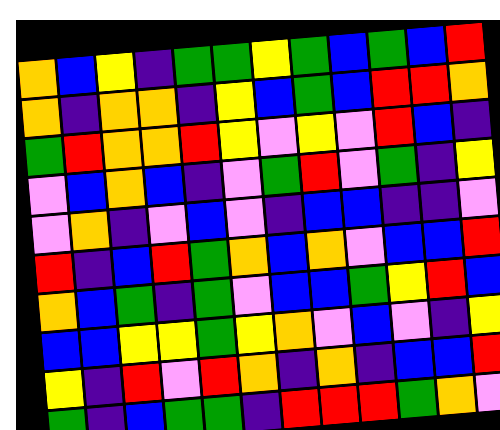[["orange", "blue", "yellow", "indigo", "green", "green", "yellow", "green", "blue", "green", "blue", "red"], ["orange", "indigo", "orange", "orange", "indigo", "yellow", "blue", "green", "blue", "red", "red", "orange"], ["green", "red", "orange", "orange", "red", "yellow", "violet", "yellow", "violet", "red", "blue", "indigo"], ["violet", "blue", "orange", "blue", "indigo", "violet", "green", "red", "violet", "green", "indigo", "yellow"], ["violet", "orange", "indigo", "violet", "blue", "violet", "indigo", "blue", "blue", "indigo", "indigo", "violet"], ["red", "indigo", "blue", "red", "green", "orange", "blue", "orange", "violet", "blue", "blue", "red"], ["orange", "blue", "green", "indigo", "green", "violet", "blue", "blue", "green", "yellow", "red", "blue"], ["blue", "blue", "yellow", "yellow", "green", "yellow", "orange", "violet", "blue", "violet", "indigo", "yellow"], ["yellow", "indigo", "red", "violet", "red", "orange", "indigo", "orange", "indigo", "blue", "blue", "red"], ["green", "indigo", "blue", "green", "green", "indigo", "red", "red", "red", "green", "orange", "violet"]]